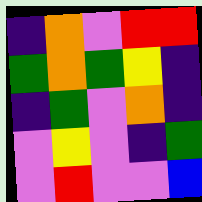[["indigo", "orange", "violet", "red", "red"], ["green", "orange", "green", "yellow", "indigo"], ["indigo", "green", "violet", "orange", "indigo"], ["violet", "yellow", "violet", "indigo", "green"], ["violet", "red", "violet", "violet", "blue"]]